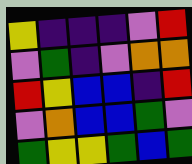[["yellow", "indigo", "indigo", "indigo", "violet", "red"], ["violet", "green", "indigo", "violet", "orange", "orange"], ["red", "yellow", "blue", "blue", "indigo", "red"], ["violet", "orange", "blue", "blue", "green", "violet"], ["green", "yellow", "yellow", "green", "blue", "green"]]